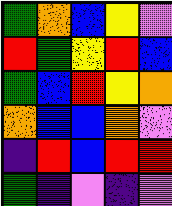[["green", "orange", "blue", "yellow", "violet"], ["red", "green", "yellow", "red", "blue"], ["green", "blue", "red", "yellow", "orange"], ["orange", "blue", "blue", "orange", "violet"], ["indigo", "red", "blue", "red", "red"], ["green", "indigo", "violet", "indigo", "violet"]]